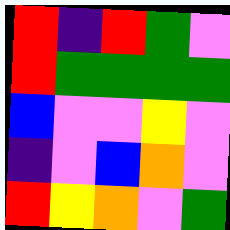[["red", "indigo", "red", "green", "violet"], ["red", "green", "green", "green", "green"], ["blue", "violet", "violet", "yellow", "violet"], ["indigo", "violet", "blue", "orange", "violet"], ["red", "yellow", "orange", "violet", "green"]]